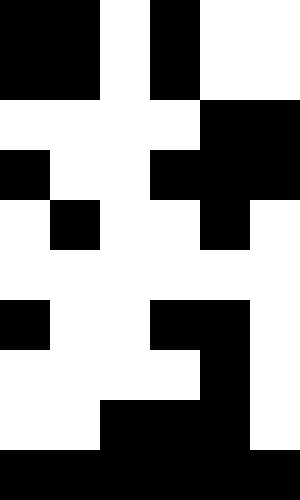[["black", "black", "white", "black", "white", "white"], ["black", "black", "white", "black", "white", "white"], ["white", "white", "white", "white", "black", "black"], ["black", "white", "white", "black", "black", "black"], ["white", "black", "white", "white", "black", "white"], ["white", "white", "white", "white", "white", "white"], ["black", "white", "white", "black", "black", "white"], ["white", "white", "white", "white", "black", "white"], ["white", "white", "black", "black", "black", "white"], ["black", "black", "black", "black", "black", "black"]]